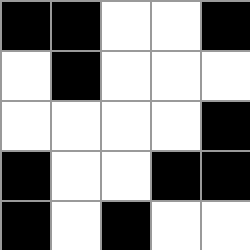[["black", "black", "white", "white", "black"], ["white", "black", "white", "white", "white"], ["white", "white", "white", "white", "black"], ["black", "white", "white", "black", "black"], ["black", "white", "black", "white", "white"]]